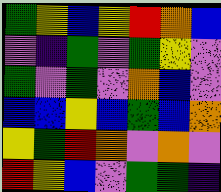[["green", "yellow", "blue", "yellow", "red", "orange", "blue"], ["violet", "indigo", "green", "violet", "green", "yellow", "violet"], ["green", "violet", "green", "violet", "orange", "blue", "violet"], ["blue", "blue", "yellow", "blue", "green", "blue", "orange"], ["yellow", "green", "red", "orange", "violet", "orange", "violet"], ["red", "yellow", "blue", "violet", "green", "green", "indigo"]]